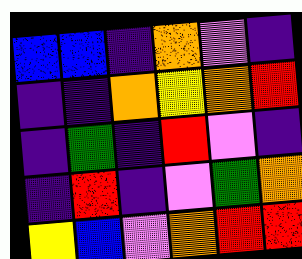[["blue", "blue", "indigo", "orange", "violet", "indigo"], ["indigo", "indigo", "orange", "yellow", "orange", "red"], ["indigo", "green", "indigo", "red", "violet", "indigo"], ["indigo", "red", "indigo", "violet", "green", "orange"], ["yellow", "blue", "violet", "orange", "red", "red"]]